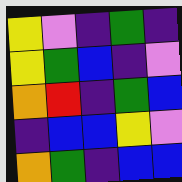[["yellow", "violet", "indigo", "green", "indigo"], ["yellow", "green", "blue", "indigo", "violet"], ["orange", "red", "indigo", "green", "blue"], ["indigo", "blue", "blue", "yellow", "violet"], ["orange", "green", "indigo", "blue", "blue"]]